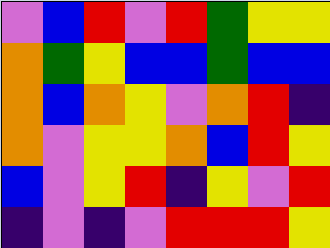[["violet", "blue", "red", "violet", "red", "green", "yellow", "yellow"], ["orange", "green", "yellow", "blue", "blue", "green", "blue", "blue"], ["orange", "blue", "orange", "yellow", "violet", "orange", "red", "indigo"], ["orange", "violet", "yellow", "yellow", "orange", "blue", "red", "yellow"], ["blue", "violet", "yellow", "red", "indigo", "yellow", "violet", "red"], ["indigo", "violet", "indigo", "violet", "red", "red", "red", "yellow"]]